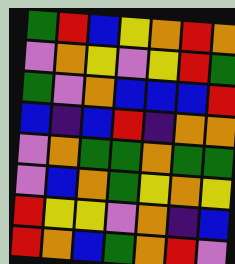[["green", "red", "blue", "yellow", "orange", "red", "orange"], ["violet", "orange", "yellow", "violet", "yellow", "red", "green"], ["green", "violet", "orange", "blue", "blue", "blue", "red"], ["blue", "indigo", "blue", "red", "indigo", "orange", "orange"], ["violet", "orange", "green", "green", "orange", "green", "green"], ["violet", "blue", "orange", "green", "yellow", "orange", "yellow"], ["red", "yellow", "yellow", "violet", "orange", "indigo", "blue"], ["red", "orange", "blue", "green", "orange", "red", "violet"]]